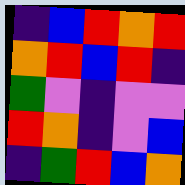[["indigo", "blue", "red", "orange", "red"], ["orange", "red", "blue", "red", "indigo"], ["green", "violet", "indigo", "violet", "violet"], ["red", "orange", "indigo", "violet", "blue"], ["indigo", "green", "red", "blue", "orange"]]